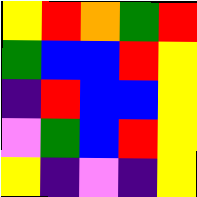[["yellow", "red", "orange", "green", "red"], ["green", "blue", "blue", "red", "yellow"], ["indigo", "red", "blue", "blue", "yellow"], ["violet", "green", "blue", "red", "yellow"], ["yellow", "indigo", "violet", "indigo", "yellow"]]